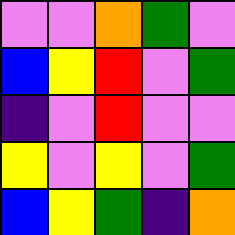[["violet", "violet", "orange", "green", "violet"], ["blue", "yellow", "red", "violet", "green"], ["indigo", "violet", "red", "violet", "violet"], ["yellow", "violet", "yellow", "violet", "green"], ["blue", "yellow", "green", "indigo", "orange"]]